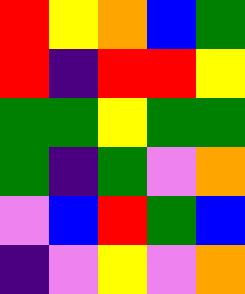[["red", "yellow", "orange", "blue", "green"], ["red", "indigo", "red", "red", "yellow"], ["green", "green", "yellow", "green", "green"], ["green", "indigo", "green", "violet", "orange"], ["violet", "blue", "red", "green", "blue"], ["indigo", "violet", "yellow", "violet", "orange"]]